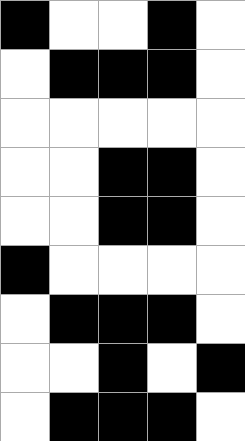[["black", "white", "white", "black", "white"], ["white", "black", "black", "black", "white"], ["white", "white", "white", "white", "white"], ["white", "white", "black", "black", "white"], ["white", "white", "black", "black", "white"], ["black", "white", "white", "white", "white"], ["white", "black", "black", "black", "white"], ["white", "white", "black", "white", "black"], ["white", "black", "black", "black", "white"]]